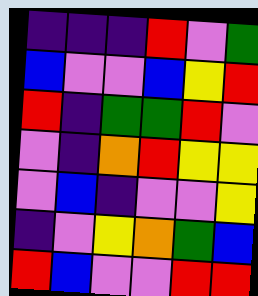[["indigo", "indigo", "indigo", "red", "violet", "green"], ["blue", "violet", "violet", "blue", "yellow", "red"], ["red", "indigo", "green", "green", "red", "violet"], ["violet", "indigo", "orange", "red", "yellow", "yellow"], ["violet", "blue", "indigo", "violet", "violet", "yellow"], ["indigo", "violet", "yellow", "orange", "green", "blue"], ["red", "blue", "violet", "violet", "red", "red"]]